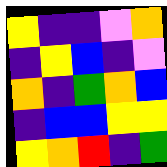[["yellow", "indigo", "indigo", "violet", "orange"], ["indigo", "yellow", "blue", "indigo", "violet"], ["orange", "indigo", "green", "orange", "blue"], ["indigo", "blue", "blue", "yellow", "yellow"], ["yellow", "orange", "red", "indigo", "green"]]